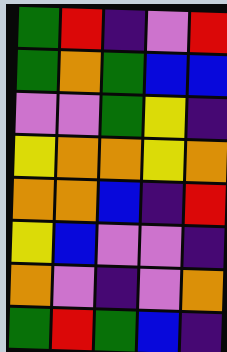[["green", "red", "indigo", "violet", "red"], ["green", "orange", "green", "blue", "blue"], ["violet", "violet", "green", "yellow", "indigo"], ["yellow", "orange", "orange", "yellow", "orange"], ["orange", "orange", "blue", "indigo", "red"], ["yellow", "blue", "violet", "violet", "indigo"], ["orange", "violet", "indigo", "violet", "orange"], ["green", "red", "green", "blue", "indigo"]]